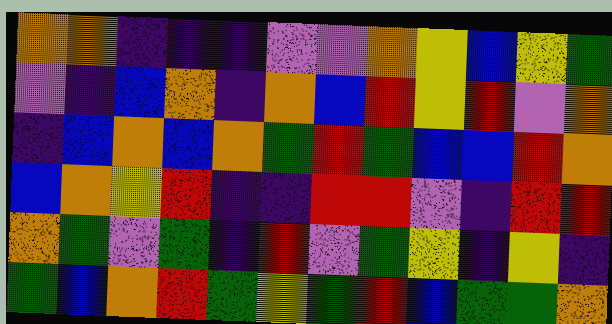[["orange", "orange", "indigo", "indigo", "indigo", "violet", "violet", "orange", "yellow", "blue", "yellow", "green"], ["violet", "indigo", "blue", "orange", "indigo", "orange", "blue", "red", "yellow", "red", "violet", "orange"], ["indigo", "blue", "orange", "blue", "orange", "green", "red", "green", "blue", "blue", "red", "orange"], ["blue", "orange", "yellow", "red", "indigo", "indigo", "red", "red", "violet", "indigo", "red", "red"], ["orange", "green", "violet", "green", "indigo", "red", "violet", "green", "yellow", "indigo", "yellow", "indigo"], ["green", "blue", "orange", "red", "green", "yellow", "green", "red", "blue", "green", "green", "orange"]]